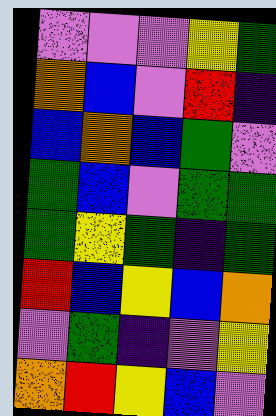[["violet", "violet", "violet", "yellow", "green"], ["orange", "blue", "violet", "red", "indigo"], ["blue", "orange", "blue", "green", "violet"], ["green", "blue", "violet", "green", "green"], ["green", "yellow", "green", "indigo", "green"], ["red", "blue", "yellow", "blue", "orange"], ["violet", "green", "indigo", "violet", "yellow"], ["orange", "red", "yellow", "blue", "violet"]]